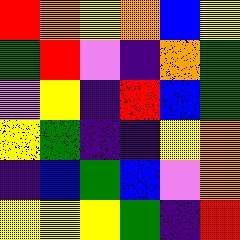[["red", "orange", "yellow", "orange", "blue", "yellow"], ["green", "red", "violet", "indigo", "orange", "green"], ["violet", "yellow", "indigo", "red", "blue", "green"], ["yellow", "green", "indigo", "indigo", "yellow", "orange"], ["indigo", "blue", "green", "blue", "violet", "orange"], ["yellow", "yellow", "yellow", "green", "indigo", "red"]]